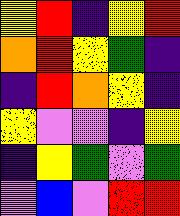[["yellow", "red", "indigo", "yellow", "red"], ["orange", "red", "yellow", "green", "indigo"], ["indigo", "red", "orange", "yellow", "indigo"], ["yellow", "violet", "violet", "indigo", "yellow"], ["indigo", "yellow", "green", "violet", "green"], ["violet", "blue", "violet", "red", "red"]]